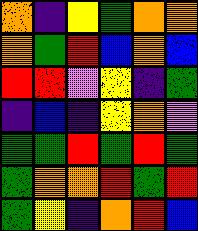[["orange", "indigo", "yellow", "green", "orange", "orange"], ["orange", "green", "red", "blue", "orange", "blue"], ["red", "red", "violet", "yellow", "indigo", "green"], ["indigo", "blue", "indigo", "yellow", "orange", "violet"], ["green", "green", "red", "green", "red", "green"], ["green", "orange", "orange", "red", "green", "red"], ["green", "yellow", "indigo", "orange", "red", "blue"]]